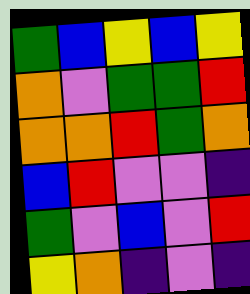[["green", "blue", "yellow", "blue", "yellow"], ["orange", "violet", "green", "green", "red"], ["orange", "orange", "red", "green", "orange"], ["blue", "red", "violet", "violet", "indigo"], ["green", "violet", "blue", "violet", "red"], ["yellow", "orange", "indigo", "violet", "indigo"]]